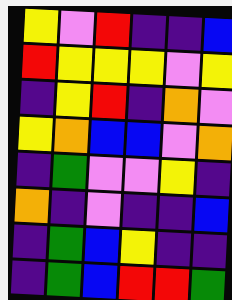[["yellow", "violet", "red", "indigo", "indigo", "blue"], ["red", "yellow", "yellow", "yellow", "violet", "yellow"], ["indigo", "yellow", "red", "indigo", "orange", "violet"], ["yellow", "orange", "blue", "blue", "violet", "orange"], ["indigo", "green", "violet", "violet", "yellow", "indigo"], ["orange", "indigo", "violet", "indigo", "indigo", "blue"], ["indigo", "green", "blue", "yellow", "indigo", "indigo"], ["indigo", "green", "blue", "red", "red", "green"]]